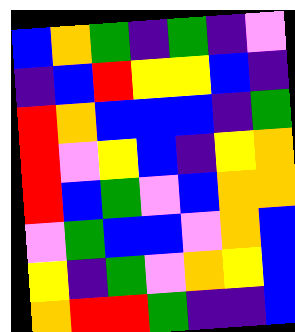[["blue", "orange", "green", "indigo", "green", "indigo", "violet"], ["indigo", "blue", "red", "yellow", "yellow", "blue", "indigo"], ["red", "orange", "blue", "blue", "blue", "indigo", "green"], ["red", "violet", "yellow", "blue", "indigo", "yellow", "orange"], ["red", "blue", "green", "violet", "blue", "orange", "orange"], ["violet", "green", "blue", "blue", "violet", "orange", "blue"], ["yellow", "indigo", "green", "violet", "orange", "yellow", "blue"], ["orange", "red", "red", "green", "indigo", "indigo", "blue"]]